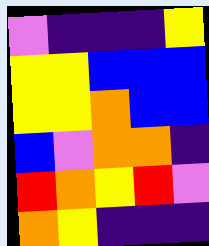[["violet", "indigo", "indigo", "indigo", "yellow"], ["yellow", "yellow", "blue", "blue", "blue"], ["yellow", "yellow", "orange", "blue", "blue"], ["blue", "violet", "orange", "orange", "indigo"], ["red", "orange", "yellow", "red", "violet"], ["orange", "yellow", "indigo", "indigo", "indigo"]]